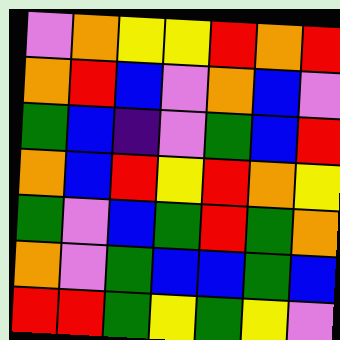[["violet", "orange", "yellow", "yellow", "red", "orange", "red"], ["orange", "red", "blue", "violet", "orange", "blue", "violet"], ["green", "blue", "indigo", "violet", "green", "blue", "red"], ["orange", "blue", "red", "yellow", "red", "orange", "yellow"], ["green", "violet", "blue", "green", "red", "green", "orange"], ["orange", "violet", "green", "blue", "blue", "green", "blue"], ["red", "red", "green", "yellow", "green", "yellow", "violet"]]